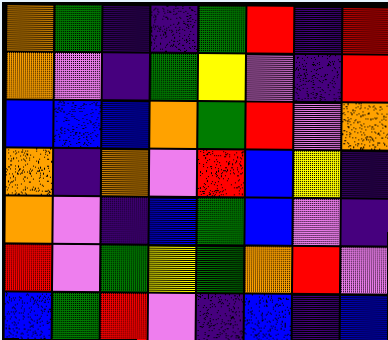[["orange", "green", "indigo", "indigo", "green", "red", "indigo", "red"], ["orange", "violet", "indigo", "green", "yellow", "violet", "indigo", "red"], ["blue", "blue", "blue", "orange", "green", "red", "violet", "orange"], ["orange", "indigo", "orange", "violet", "red", "blue", "yellow", "indigo"], ["orange", "violet", "indigo", "blue", "green", "blue", "violet", "indigo"], ["red", "violet", "green", "yellow", "green", "orange", "red", "violet"], ["blue", "green", "red", "violet", "indigo", "blue", "indigo", "blue"]]